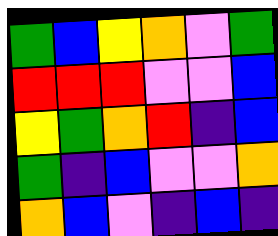[["green", "blue", "yellow", "orange", "violet", "green"], ["red", "red", "red", "violet", "violet", "blue"], ["yellow", "green", "orange", "red", "indigo", "blue"], ["green", "indigo", "blue", "violet", "violet", "orange"], ["orange", "blue", "violet", "indigo", "blue", "indigo"]]